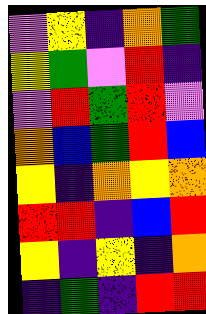[["violet", "yellow", "indigo", "orange", "green"], ["yellow", "green", "violet", "red", "indigo"], ["violet", "red", "green", "red", "violet"], ["orange", "blue", "green", "red", "blue"], ["yellow", "indigo", "orange", "yellow", "orange"], ["red", "red", "indigo", "blue", "red"], ["yellow", "indigo", "yellow", "indigo", "orange"], ["indigo", "green", "indigo", "red", "red"]]